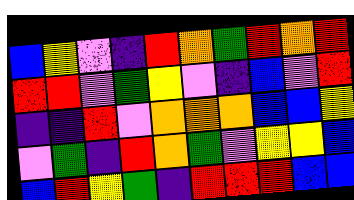[["blue", "yellow", "violet", "indigo", "red", "orange", "green", "red", "orange", "red"], ["red", "red", "violet", "green", "yellow", "violet", "indigo", "blue", "violet", "red"], ["indigo", "indigo", "red", "violet", "orange", "orange", "orange", "blue", "blue", "yellow"], ["violet", "green", "indigo", "red", "orange", "green", "violet", "yellow", "yellow", "blue"], ["blue", "red", "yellow", "green", "indigo", "red", "red", "red", "blue", "blue"]]